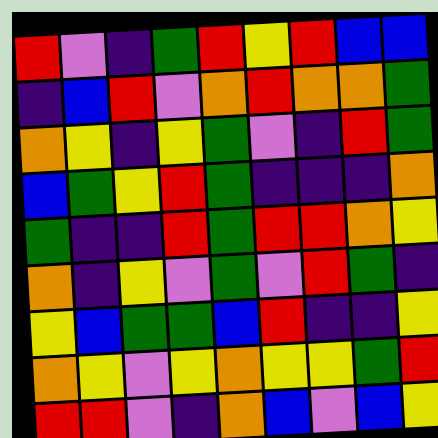[["red", "violet", "indigo", "green", "red", "yellow", "red", "blue", "blue"], ["indigo", "blue", "red", "violet", "orange", "red", "orange", "orange", "green"], ["orange", "yellow", "indigo", "yellow", "green", "violet", "indigo", "red", "green"], ["blue", "green", "yellow", "red", "green", "indigo", "indigo", "indigo", "orange"], ["green", "indigo", "indigo", "red", "green", "red", "red", "orange", "yellow"], ["orange", "indigo", "yellow", "violet", "green", "violet", "red", "green", "indigo"], ["yellow", "blue", "green", "green", "blue", "red", "indigo", "indigo", "yellow"], ["orange", "yellow", "violet", "yellow", "orange", "yellow", "yellow", "green", "red"], ["red", "red", "violet", "indigo", "orange", "blue", "violet", "blue", "yellow"]]